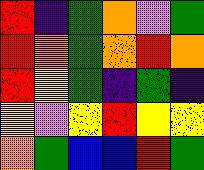[["red", "indigo", "green", "orange", "violet", "green"], ["red", "orange", "green", "orange", "red", "orange"], ["red", "yellow", "green", "indigo", "green", "indigo"], ["yellow", "violet", "yellow", "red", "yellow", "yellow"], ["orange", "green", "blue", "blue", "red", "green"]]